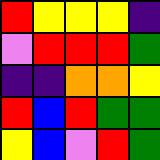[["red", "yellow", "yellow", "yellow", "indigo"], ["violet", "red", "red", "red", "green"], ["indigo", "indigo", "orange", "orange", "yellow"], ["red", "blue", "red", "green", "green"], ["yellow", "blue", "violet", "red", "green"]]